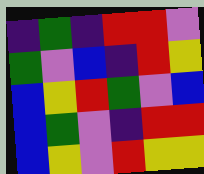[["indigo", "green", "indigo", "red", "red", "violet"], ["green", "violet", "blue", "indigo", "red", "yellow"], ["blue", "yellow", "red", "green", "violet", "blue"], ["blue", "green", "violet", "indigo", "red", "red"], ["blue", "yellow", "violet", "red", "yellow", "yellow"]]